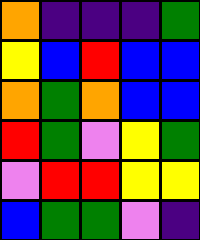[["orange", "indigo", "indigo", "indigo", "green"], ["yellow", "blue", "red", "blue", "blue"], ["orange", "green", "orange", "blue", "blue"], ["red", "green", "violet", "yellow", "green"], ["violet", "red", "red", "yellow", "yellow"], ["blue", "green", "green", "violet", "indigo"]]